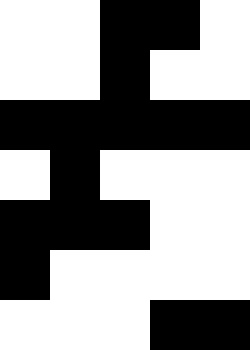[["white", "white", "black", "black", "white"], ["white", "white", "black", "white", "white"], ["black", "black", "black", "black", "black"], ["white", "black", "white", "white", "white"], ["black", "black", "black", "white", "white"], ["black", "white", "white", "white", "white"], ["white", "white", "white", "black", "black"]]